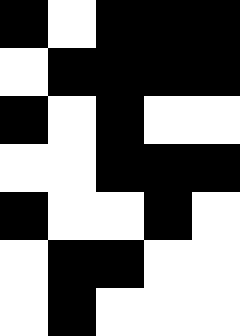[["black", "white", "black", "black", "black"], ["white", "black", "black", "black", "black"], ["black", "white", "black", "white", "white"], ["white", "white", "black", "black", "black"], ["black", "white", "white", "black", "white"], ["white", "black", "black", "white", "white"], ["white", "black", "white", "white", "white"]]